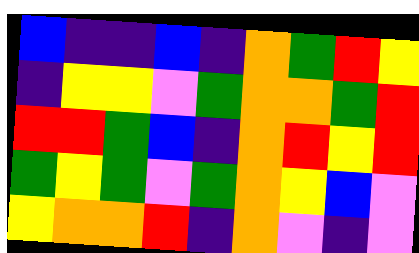[["blue", "indigo", "indigo", "blue", "indigo", "orange", "green", "red", "yellow"], ["indigo", "yellow", "yellow", "violet", "green", "orange", "orange", "green", "red"], ["red", "red", "green", "blue", "indigo", "orange", "red", "yellow", "red"], ["green", "yellow", "green", "violet", "green", "orange", "yellow", "blue", "violet"], ["yellow", "orange", "orange", "red", "indigo", "orange", "violet", "indigo", "violet"]]